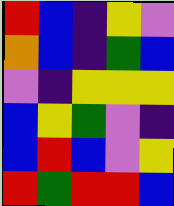[["red", "blue", "indigo", "yellow", "violet"], ["orange", "blue", "indigo", "green", "blue"], ["violet", "indigo", "yellow", "yellow", "yellow"], ["blue", "yellow", "green", "violet", "indigo"], ["blue", "red", "blue", "violet", "yellow"], ["red", "green", "red", "red", "blue"]]